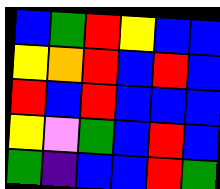[["blue", "green", "red", "yellow", "blue", "blue"], ["yellow", "orange", "red", "blue", "red", "blue"], ["red", "blue", "red", "blue", "blue", "blue"], ["yellow", "violet", "green", "blue", "red", "blue"], ["green", "indigo", "blue", "blue", "red", "green"]]